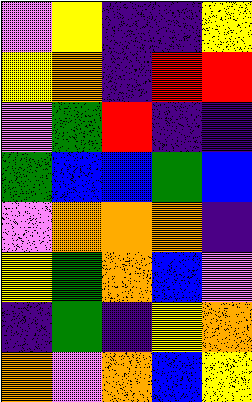[["violet", "yellow", "indigo", "indigo", "yellow"], ["yellow", "orange", "indigo", "red", "red"], ["violet", "green", "red", "indigo", "indigo"], ["green", "blue", "blue", "green", "blue"], ["violet", "orange", "orange", "orange", "indigo"], ["yellow", "green", "orange", "blue", "violet"], ["indigo", "green", "indigo", "yellow", "orange"], ["orange", "violet", "orange", "blue", "yellow"]]